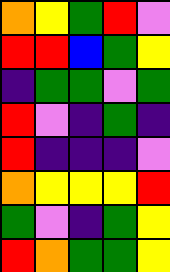[["orange", "yellow", "green", "red", "violet"], ["red", "red", "blue", "green", "yellow"], ["indigo", "green", "green", "violet", "green"], ["red", "violet", "indigo", "green", "indigo"], ["red", "indigo", "indigo", "indigo", "violet"], ["orange", "yellow", "yellow", "yellow", "red"], ["green", "violet", "indigo", "green", "yellow"], ["red", "orange", "green", "green", "yellow"]]